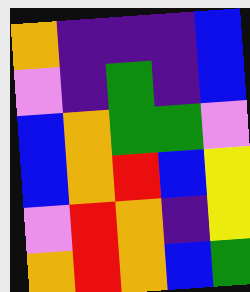[["orange", "indigo", "indigo", "indigo", "blue"], ["violet", "indigo", "green", "indigo", "blue"], ["blue", "orange", "green", "green", "violet"], ["blue", "orange", "red", "blue", "yellow"], ["violet", "red", "orange", "indigo", "yellow"], ["orange", "red", "orange", "blue", "green"]]